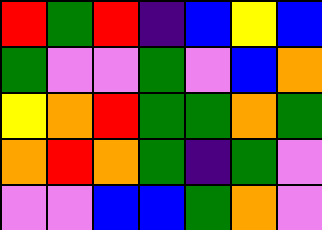[["red", "green", "red", "indigo", "blue", "yellow", "blue"], ["green", "violet", "violet", "green", "violet", "blue", "orange"], ["yellow", "orange", "red", "green", "green", "orange", "green"], ["orange", "red", "orange", "green", "indigo", "green", "violet"], ["violet", "violet", "blue", "blue", "green", "orange", "violet"]]